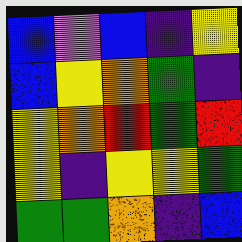[["blue", "violet", "blue", "indigo", "yellow"], ["blue", "yellow", "orange", "green", "indigo"], ["yellow", "orange", "red", "green", "red"], ["yellow", "indigo", "yellow", "yellow", "green"], ["green", "green", "orange", "indigo", "blue"]]